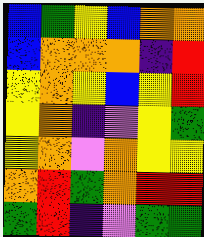[["blue", "green", "yellow", "blue", "orange", "orange"], ["blue", "orange", "orange", "orange", "indigo", "red"], ["yellow", "orange", "yellow", "blue", "yellow", "red"], ["yellow", "orange", "indigo", "violet", "yellow", "green"], ["yellow", "orange", "violet", "orange", "yellow", "yellow"], ["orange", "red", "green", "orange", "red", "red"], ["green", "red", "indigo", "violet", "green", "green"]]